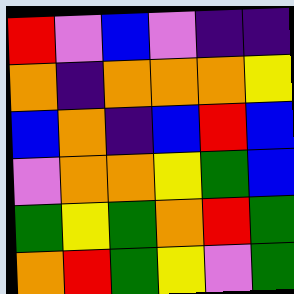[["red", "violet", "blue", "violet", "indigo", "indigo"], ["orange", "indigo", "orange", "orange", "orange", "yellow"], ["blue", "orange", "indigo", "blue", "red", "blue"], ["violet", "orange", "orange", "yellow", "green", "blue"], ["green", "yellow", "green", "orange", "red", "green"], ["orange", "red", "green", "yellow", "violet", "green"]]